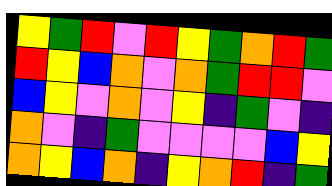[["yellow", "green", "red", "violet", "red", "yellow", "green", "orange", "red", "green"], ["red", "yellow", "blue", "orange", "violet", "orange", "green", "red", "red", "violet"], ["blue", "yellow", "violet", "orange", "violet", "yellow", "indigo", "green", "violet", "indigo"], ["orange", "violet", "indigo", "green", "violet", "violet", "violet", "violet", "blue", "yellow"], ["orange", "yellow", "blue", "orange", "indigo", "yellow", "orange", "red", "indigo", "green"]]